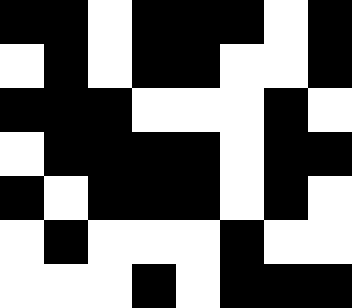[["black", "black", "white", "black", "black", "black", "white", "black"], ["white", "black", "white", "black", "black", "white", "white", "black"], ["black", "black", "black", "white", "white", "white", "black", "white"], ["white", "black", "black", "black", "black", "white", "black", "black"], ["black", "white", "black", "black", "black", "white", "black", "white"], ["white", "black", "white", "white", "white", "black", "white", "white"], ["white", "white", "white", "black", "white", "black", "black", "black"]]